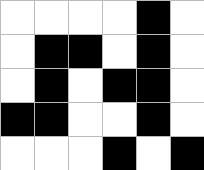[["white", "white", "white", "white", "black", "white"], ["white", "black", "black", "white", "black", "white"], ["white", "black", "white", "black", "black", "white"], ["black", "black", "white", "white", "black", "white"], ["white", "white", "white", "black", "white", "black"]]